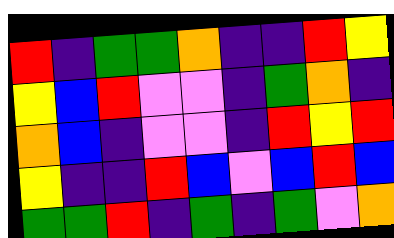[["red", "indigo", "green", "green", "orange", "indigo", "indigo", "red", "yellow"], ["yellow", "blue", "red", "violet", "violet", "indigo", "green", "orange", "indigo"], ["orange", "blue", "indigo", "violet", "violet", "indigo", "red", "yellow", "red"], ["yellow", "indigo", "indigo", "red", "blue", "violet", "blue", "red", "blue"], ["green", "green", "red", "indigo", "green", "indigo", "green", "violet", "orange"]]